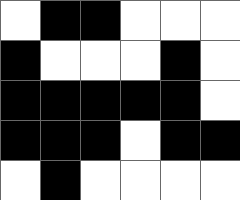[["white", "black", "black", "white", "white", "white"], ["black", "white", "white", "white", "black", "white"], ["black", "black", "black", "black", "black", "white"], ["black", "black", "black", "white", "black", "black"], ["white", "black", "white", "white", "white", "white"]]